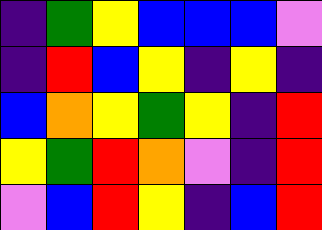[["indigo", "green", "yellow", "blue", "blue", "blue", "violet"], ["indigo", "red", "blue", "yellow", "indigo", "yellow", "indigo"], ["blue", "orange", "yellow", "green", "yellow", "indigo", "red"], ["yellow", "green", "red", "orange", "violet", "indigo", "red"], ["violet", "blue", "red", "yellow", "indigo", "blue", "red"]]